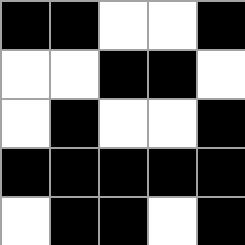[["black", "black", "white", "white", "black"], ["white", "white", "black", "black", "white"], ["white", "black", "white", "white", "black"], ["black", "black", "black", "black", "black"], ["white", "black", "black", "white", "black"]]